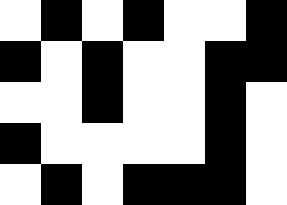[["white", "black", "white", "black", "white", "white", "black"], ["black", "white", "black", "white", "white", "black", "black"], ["white", "white", "black", "white", "white", "black", "white"], ["black", "white", "white", "white", "white", "black", "white"], ["white", "black", "white", "black", "black", "black", "white"]]